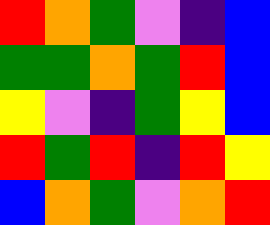[["red", "orange", "green", "violet", "indigo", "blue"], ["green", "green", "orange", "green", "red", "blue"], ["yellow", "violet", "indigo", "green", "yellow", "blue"], ["red", "green", "red", "indigo", "red", "yellow"], ["blue", "orange", "green", "violet", "orange", "red"]]